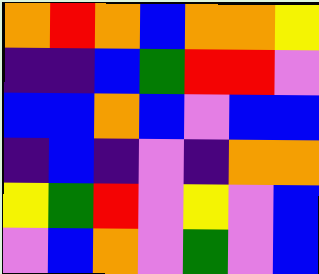[["orange", "red", "orange", "blue", "orange", "orange", "yellow"], ["indigo", "indigo", "blue", "green", "red", "red", "violet"], ["blue", "blue", "orange", "blue", "violet", "blue", "blue"], ["indigo", "blue", "indigo", "violet", "indigo", "orange", "orange"], ["yellow", "green", "red", "violet", "yellow", "violet", "blue"], ["violet", "blue", "orange", "violet", "green", "violet", "blue"]]